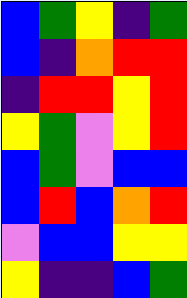[["blue", "green", "yellow", "indigo", "green"], ["blue", "indigo", "orange", "red", "red"], ["indigo", "red", "red", "yellow", "red"], ["yellow", "green", "violet", "yellow", "red"], ["blue", "green", "violet", "blue", "blue"], ["blue", "red", "blue", "orange", "red"], ["violet", "blue", "blue", "yellow", "yellow"], ["yellow", "indigo", "indigo", "blue", "green"]]